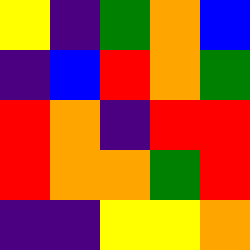[["yellow", "indigo", "green", "orange", "blue"], ["indigo", "blue", "red", "orange", "green"], ["red", "orange", "indigo", "red", "red"], ["red", "orange", "orange", "green", "red"], ["indigo", "indigo", "yellow", "yellow", "orange"]]